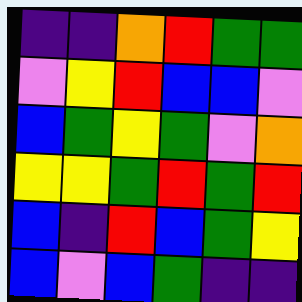[["indigo", "indigo", "orange", "red", "green", "green"], ["violet", "yellow", "red", "blue", "blue", "violet"], ["blue", "green", "yellow", "green", "violet", "orange"], ["yellow", "yellow", "green", "red", "green", "red"], ["blue", "indigo", "red", "blue", "green", "yellow"], ["blue", "violet", "blue", "green", "indigo", "indigo"]]